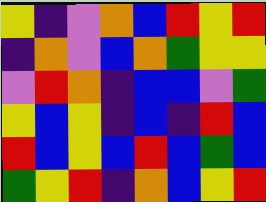[["yellow", "indigo", "violet", "orange", "blue", "red", "yellow", "red"], ["indigo", "orange", "violet", "blue", "orange", "green", "yellow", "yellow"], ["violet", "red", "orange", "indigo", "blue", "blue", "violet", "green"], ["yellow", "blue", "yellow", "indigo", "blue", "indigo", "red", "blue"], ["red", "blue", "yellow", "blue", "red", "blue", "green", "blue"], ["green", "yellow", "red", "indigo", "orange", "blue", "yellow", "red"]]